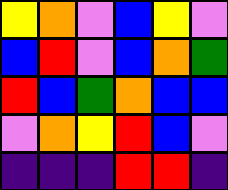[["yellow", "orange", "violet", "blue", "yellow", "violet"], ["blue", "red", "violet", "blue", "orange", "green"], ["red", "blue", "green", "orange", "blue", "blue"], ["violet", "orange", "yellow", "red", "blue", "violet"], ["indigo", "indigo", "indigo", "red", "red", "indigo"]]